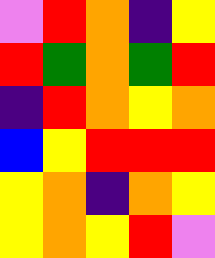[["violet", "red", "orange", "indigo", "yellow"], ["red", "green", "orange", "green", "red"], ["indigo", "red", "orange", "yellow", "orange"], ["blue", "yellow", "red", "red", "red"], ["yellow", "orange", "indigo", "orange", "yellow"], ["yellow", "orange", "yellow", "red", "violet"]]